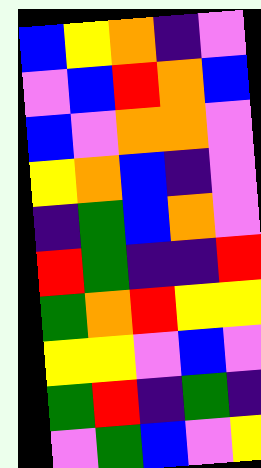[["blue", "yellow", "orange", "indigo", "violet"], ["violet", "blue", "red", "orange", "blue"], ["blue", "violet", "orange", "orange", "violet"], ["yellow", "orange", "blue", "indigo", "violet"], ["indigo", "green", "blue", "orange", "violet"], ["red", "green", "indigo", "indigo", "red"], ["green", "orange", "red", "yellow", "yellow"], ["yellow", "yellow", "violet", "blue", "violet"], ["green", "red", "indigo", "green", "indigo"], ["violet", "green", "blue", "violet", "yellow"]]